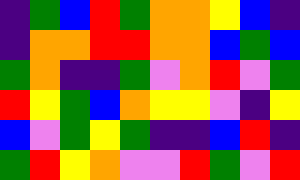[["indigo", "green", "blue", "red", "green", "orange", "orange", "yellow", "blue", "indigo"], ["indigo", "orange", "orange", "red", "red", "orange", "orange", "blue", "green", "blue"], ["green", "orange", "indigo", "indigo", "green", "violet", "orange", "red", "violet", "green"], ["red", "yellow", "green", "blue", "orange", "yellow", "yellow", "violet", "indigo", "yellow"], ["blue", "violet", "green", "yellow", "green", "indigo", "indigo", "blue", "red", "indigo"], ["green", "red", "yellow", "orange", "violet", "violet", "red", "green", "violet", "red"]]